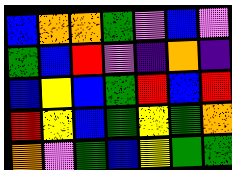[["blue", "orange", "orange", "green", "violet", "blue", "violet"], ["green", "blue", "red", "violet", "indigo", "orange", "indigo"], ["blue", "yellow", "blue", "green", "red", "blue", "red"], ["red", "yellow", "blue", "green", "yellow", "green", "orange"], ["orange", "violet", "green", "blue", "yellow", "green", "green"]]